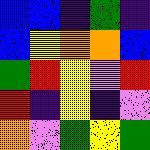[["blue", "blue", "indigo", "green", "indigo"], ["blue", "yellow", "orange", "orange", "blue"], ["green", "red", "yellow", "violet", "red"], ["red", "indigo", "yellow", "indigo", "violet"], ["orange", "violet", "green", "yellow", "green"]]